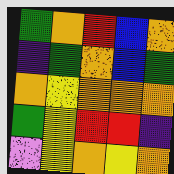[["green", "orange", "red", "blue", "orange"], ["indigo", "green", "orange", "blue", "green"], ["orange", "yellow", "orange", "orange", "orange"], ["green", "yellow", "red", "red", "indigo"], ["violet", "yellow", "orange", "yellow", "orange"]]